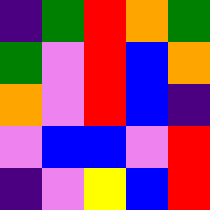[["indigo", "green", "red", "orange", "green"], ["green", "violet", "red", "blue", "orange"], ["orange", "violet", "red", "blue", "indigo"], ["violet", "blue", "blue", "violet", "red"], ["indigo", "violet", "yellow", "blue", "red"]]